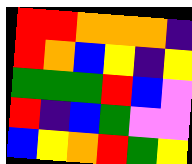[["red", "red", "orange", "orange", "orange", "indigo"], ["red", "orange", "blue", "yellow", "indigo", "yellow"], ["green", "green", "green", "red", "blue", "violet"], ["red", "indigo", "blue", "green", "violet", "violet"], ["blue", "yellow", "orange", "red", "green", "yellow"]]